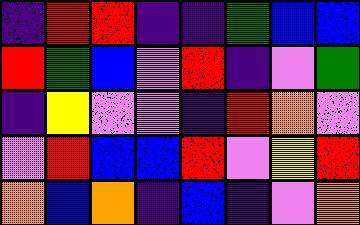[["indigo", "red", "red", "indigo", "indigo", "green", "blue", "blue"], ["red", "green", "blue", "violet", "red", "indigo", "violet", "green"], ["indigo", "yellow", "violet", "violet", "indigo", "red", "orange", "violet"], ["violet", "red", "blue", "blue", "red", "violet", "yellow", "red"], ["orange", "blue", "orange", "indigo", "blue", "indigo", "violet", "orange"]]